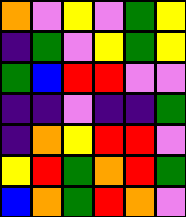[["orange", "violet", "yellow", "violet", "green", "yellow"], ["indigo", "green", "violet", "yellow", "green", "yellow"], ["green", "blue", "red", "red", "violet", "violet"], ["indigo", "indigo", "violet", "indigo", "indigo", "green"], ["indigo", "orange", "yellow", "red", "red", "violet"], ["yellow", "red", "green", "orange", "red", "green"], ["blue", "orange", "green", "red", "orange", "violet"]]